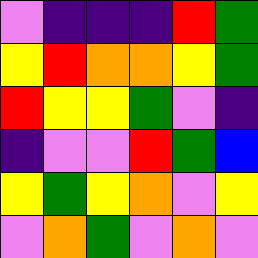[["violet", "indigo", "indigo", "indigo", "red", "green"], ["yellow", "red", "orange", "orange", "yellow", "green"], ["red", "yellow", "yellow", "green", "violet", "indigo"], ["indigo", "violet", "violet", "red", "green", "blue"], ["yellow", "green", "yellow", "orange", "violet", "yellow"], ["violet", "orange", "green", "violet", "orange", "violet"]]